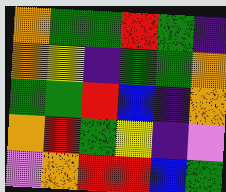[["orange", "green", "green", "red", "green", "indigo"], ["orange", "yellow", "indigo", "green", "green", "orange"], ["green", "green", "red", "blue", "indigo", "orange"], ["orange", "red", "green", "yellow", "indigo", "violet"], ["violet", "orange", "red", "red", "blue", "green"]]